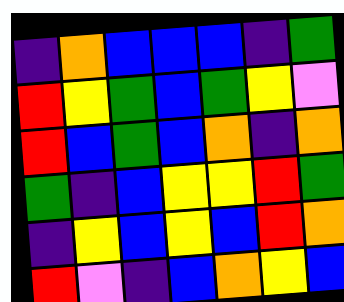[["indigo", "orange", "blue", "blue", "blue", "indigo", "green"], ["red", "yellow", "green", "blue", "green", "yellow", "violet"], ["red", "blue", "green", "blue", "orange", "indigo", "orange"], ["green", "indigo", "blue", "yellow", "yellow", "red", "green"], ["indigo", "yellow", "blue", "yellow", "blue", "red", "orange"], ["red", "violet", "indigo", "blue", "orange", "yellow", "blue"]]